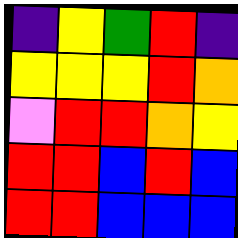[["indigo", "yellow", "green", "red", "indigo"], ["yellow", "yellow", "yellow", "red", "orange"], ["violet", "red", "red", "orange", "yellow"], ["red", "red", "blue", "red", "blue"], ["red", "red", "blue", "blue", "blue"]]